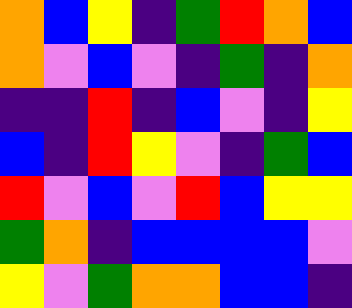[["orange", "blue", "yellow", "indigo", "green", "red", "orange", "blue"], ["orange", "violet", "blue", "violet", "indigo", "green", "indigo", "orange"], ["indigo", "indigo", "red", "indigo", "blue", "violet", "indigo", "yellow"], ["blue", "indigo", "red", "yellow", "violet", "indigo", "green", "blue"], ["red", "violet", "blue", "violet", "red", "blue", "yellow", "yellow"], ["green", "orange", "indigo", "blue", "blue", "blue", "blue", "violet"], ["yellow", "violet", "green", "orange", "orange", "blue", "blue", "indigo"]]